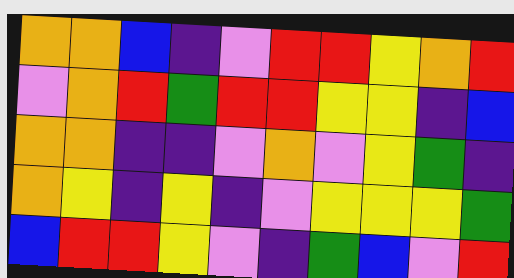[["orange", "orange", "blue", "indigo", "violet", "red", "red", "yellow", "orange", "red"], ["violet", "orange", "red", "green", "red", "red", "yellow", "yellow", "indigo", "blue"], ["orange", "orange", "indigo", "indigo", "violet", "orange", "violet", "yellow", "green", "indigo"], ["orange", "yellow", "indigo", "yellow", "indigo", "violet", "yellow", "yellow", "yellow", "green"], ["blue", "red", "red", "yellow", "violet", "indigo", "green", "blue", "violet", "red"]]